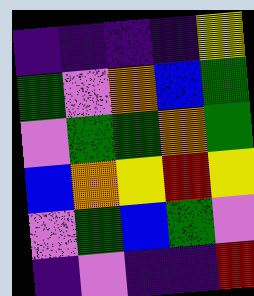[["indigo", "indigo", "indigo", "indigo", "yellow"], ["green", "violet", "orange", "blue", "green"], ["violet", "green", "green", "orange", "green"], ["blue", "orange", "yellow", "red", "yellow"], ["violet", "green", "blue", "green", "violet"], ["indigo", "violet", "indigo", "indigo", "red"]]